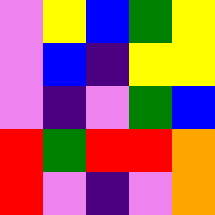[["violet", "yellow", "blue", "green", "yellow"], ["violet", "blue", "indigo", "yellow", "yellow"], ["violet", "indigo", "violet", "green", "blue"], ["red", "green", "red", "red", "orange"], ["red", "violet", "indigo", "violet", "orange"]]